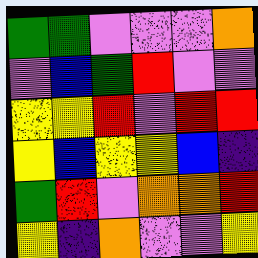[["green", "green", "violet", "violet", "violet", "orange"], ["violet", "blue", "green", "red", "violet", "violet"], ["yellow", "yellow", "red", "violet", "red", "red"], ["yellow", "blue", "yellow", "yellow", "blue", "indigo"], ["green", "red", "violet", "orange", "orange", "red"], ["yellow", "indigo", "orange", "violet", "violet", "yellow"]]